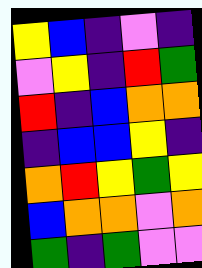[["yellow", "blue", "indigo", "violet", "indigo"], ["violet", "yellow", "indigo", "red", "green"], ["red", "indigo", "blue", "orange", "orange"], ["indigo", "blue", "blue", "yellow", "indigo"], ["orange", "red", "yellow", "green", "yellow"], ["blue", "orange", "orange", "violet", "orange"], ["green", "indigo", "green", "violet", "violet"]]